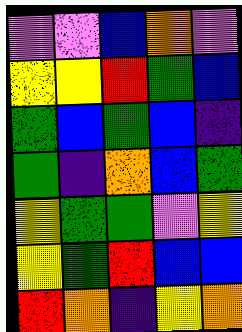[["violet", "violet", "blue", "orange", "violet"], ["yellow", "yellow", "red", "green", "blue"], ["green", "blue", "green", "blue", "indigo"], ["green", "indigo", "orange", "blue", "green"], ["yellow", "green", "green", "violet", "yellow"], ["yellow", "green", "red", "blue", "blue"], ["red", "orange", "indigo", "yellow", "orange"]]